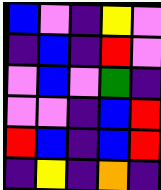[["blue", "violet", "indigo", "yellow", "violet"], ["indigo", "blue", "indigo", "red", "violet"], ["violet", "blue", "violet", "green", "indigo"], ["violet", "violet", "indigo", "blue", "red"], ["red", "blue", "indigo", "blue", "red"], ["indigo", "yellow", "indigo", "orange", "indigo"]]